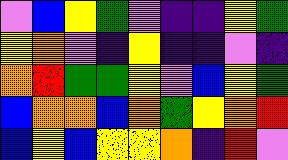[["violet", "blue", "yellow", "green", "violet", "indigo", "indigo", "yellow", "green"], ["yellow", "orange", "violet", "indigo", "yellow", "indigo", "indigo", "violet", "indigo"], ["orange", "red", "green", "green", "yellow", "violet", "blue", "yellow", "green"], ["blue", "orange", "orange", "blue", "orange", "green", "yellow", "orange", "red"], ["blue", "yellow", "blue", "yellow", "yellow", "orange", "indigo", "red", "violet"]]